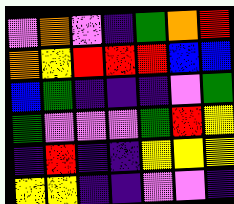[["violet", "orange", "violet", "indigo", "green", "orange", "red"], ["orange", "yellow", "red", "red", "red", "blue", "blue"], ["blue", "green", "indigo", "indigo", "indigo", "violet", "green"], ["green", "violet", "violet", "violet", "green", "red", "yellow"], ["indigo", "red", "indigo", "indigo", "yellow", "yellow", "yellow"], ["yellow", "yellow", "indigo", "indigo", "violet", "violet", "indigo"]]